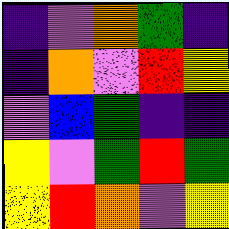[["indigo", "violet", "orange", "green", "indigo"], ["indigo", "orange", "violet", "red", "yellow"], ["violet", "blue", "green", "indigo", "indigo"], ["yellow", "violet", "green", "red", "green"], ["yellow", "red", "orange", "violet", "yellow"]]